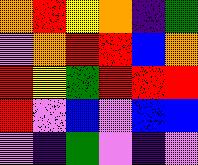[["orange", "red", "yellow", "orange", "indigo", "green"], ["violet", "orange", "red", "red", "blue", "orange"], ["red", "yellow", "green", "red", "red", "red"], ["red", "violet", "blue", "violet", "blue", "blue"], ["violet", "indigo", "green", "violet", "indigo", "violet"]]